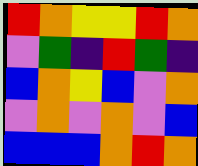[["red", "orange", "yellow", "yellow", "red", "orange"], ["violet", "green", "indigo", "red", "green", "indigo"], ["blue", "orange", "yellow", "blue", "violet", "orange"], ["violet", "orange", "violet", "orange", "violet", "blue"], ["blue", "blue", "blue", "orange", "red", "orange"]]